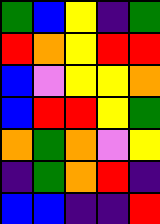[["green", "blue", "yellow", "indigo", "green"], ["red", "orange", "yellow", "red", "red"], ["blue", "violet", "yellow", "yellow", "orange"], ["blue", "red", "red", "yellow", "green"], ["orange", "green", "orange", "violet", "yellow"], ["indigo", "green", "orange", "red", "indigo"], ["blue", "blue", "indigo", "indigo", "red"]]